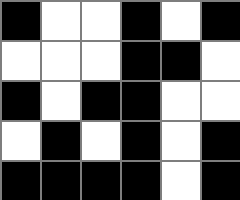[["black", "white", "white", "black", "white", "black"], ["white", "white", "white", "black", "black", "white"], ["black", "white", "black", "black", "white", "white"], ["white", "black", "white", "black", "white", "black"], ["black", "black", "black", "black", "white", "black"]]